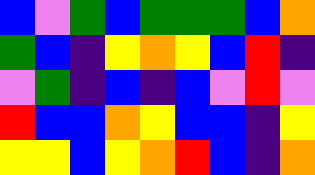[["blue", "violet", "green", "blue", "green", "green", "green", "blue", "orange"], ["green", "blue", "indigo", "yellow", "orange", "yellow", "blue", "red", "indigo"], ["violet", "green", "indigo", "blue", "indigo", "blue", "violet", "red", "violet"], ["red", "blue", "blue", "orange", "yellow", "blue", "blue", "indigo", "yellow"], ["yellow", "yellow", "blue", "yellow", "orange", "red", "blue", "indigo", "orange"]]